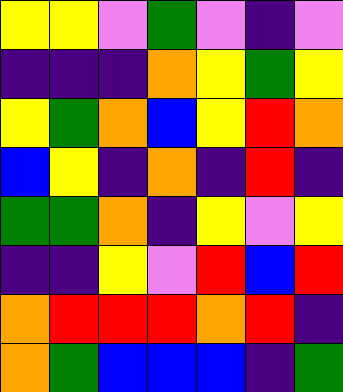[["yellow", "yellow", "violet", "green", "violet", "indigo", "violet"], ["indigo", "indigo", "indigo", "orange", "yellow", "green", "yellow"], ["yellow", "green", "orange", "blue", "yellow", "red", "orange"], ["blue", "yellow", "indigo", "orange", "indigo", "red", "indigo"], ["green", "green", "orange", "indigo", "yellow", "violet", "yellow"], ["indigo", "indigo", "yellow", "violet", "red", "blue", "red"], ["orange", "red", "red", "red", "orange", "red", "indigo"], ["orange", "green", "blue", "blue", "blue", "indigo", "green"]]